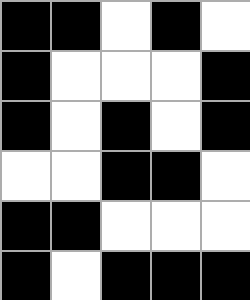[["black", "black", "white", "black", "white"], ["black", "white", "white", "white", "black"], ["black", "white", "black", "white", "black"], ["white", "white", "black", "black", "white"], ["black", "black", "white", "white", "white"], ["black", "white", "black", "black", "black"]]